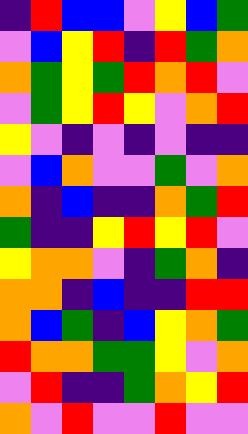[["indigo", "red", "blue", "blue", "violet", "yellow", "blue", "green"], ["violet", "blue", "yellow", "red", "indigo", "red", "green", "orange"], ["orange", "green", "yellow", "green", "red", "orange", "red", "violet"], ["violet", "green", "yellow", "red", "yellow", "violet", "orange", "red"], ["yellow", "violet", "indigo", "violet", "indigo", "violet", "indigo", "indigo"], ["violet", "blue", "orange", "violet", "violet", "green", "violet", "orange"], ["orange", "indigo", "blue", "indigo", "indigo", "orange", "green", "red"], ["green", "indigo", "indigo", "yellow", "red", "yellow", "red", "violet"], ["yellow", "orange", "orange", "violet", "indigo", "green", "orange", "indigo"], ["orange", "orange", "indigo", "blue", "indigo", "indigo", "red", "red"], ["orange", "blue", "green", "indigo", "blue", "yellow", "orange", "green"], ["red", "orange", "orange", "green", "green", "yellow", "violet", "orange"], ["violet", "red", "indigo", "indigo", "green", "orange", "yellow", "red"], ["orange", "violet", "red", "violet", "violet", "red", "violet", "violet"]]